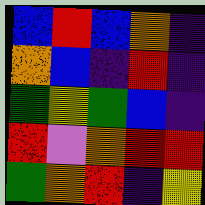[["blue", "red", "blue", "orange", "indigo"], ["orange", "blue", "indigo", "red", "indigo"], ["green", "yellow", "green", "blue", "indigo"], ["red", "violet", "orange", "red", "red"], ["green", "orange", "red", "indigo", "yellow"]]